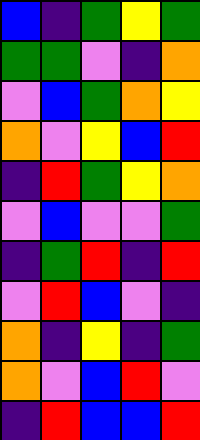[["blue", "indigo", "green", "yellow", "green"], ["green", "green", "violet", "indigo", "orange"], ["violet", "blue", "green", "orange", "yellow"], ["orange", "violet", "yellow", "blue", "red"], ["indigo", "red", "green", "yellow", "orange"], ["violet", "blue", "violet", "violet", "green"], ["indigo", "green", "red", "indigo", "red"], ["violet", "red", "blue", "violet", "indigo"], ["orange", "indigo", "yellow", "indigo", "green"], ["orange", "violet", "blue", "red", "violet"], ["indigo", "red", "blue", "blue", "red"]]